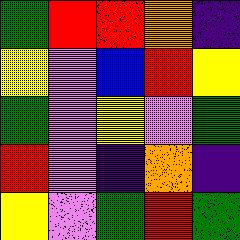[["green", "red", "red", "orange", "indigo"], ["yellow", "violet", "blue", "red", "yellow"], ["green", "violet", "yellow", "violet", "green"], ["red", "violet", "indigo", "orange", "indigo"], ["yellow", "violet", "green", "red", "green"]]